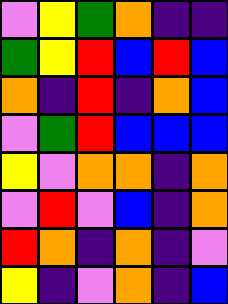[["violet", "yellow", "green", "orange", "indigo", "indigo"], ["green", "yellow", "red", "blue", "red", "blue"], ["orange", "indigo", "red", "indigo", "orange", "blue"], ["violet", "green", "red", "blue", "blue", "blue"], ["yellow", "violet", "orange", "orange", "indigo", "orange"], ["violet", "red", "violet", "blue", "indigo", "orange"], ["red", "orange", "indigo", "orange", "indigo", "violet"], ["yellow", "indigo", "violet", "orange", "indigo", "blue"]]